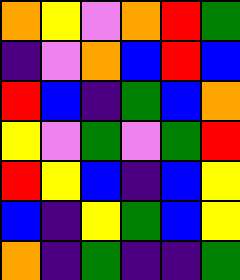[["orange", "yellow", "violet", "orange", "red", "green"], ["indigo", "violet", "orange", "blue", "red", "blue"], ["red", "blue", "indigo", "green", "blue", "orange"], ["yellow", "violet", "green", "violet", "green", "red"], ["red", "yellow", "blue", "indigo", "blue", "yellow"], ["blue", "indigo", "yellow", "green", "blue", "yellow"], ["orange", "indigo", "green", "indigo", "indigo", "green"]]